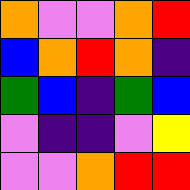[["orange", "violet", "violet", "orange", "red"], ["blue", "orange", "red", "orange", "indigo"], ["green", "blue", "indigo", "green", "blue"], ["violet", "indigo", "indigo", "violet", "yellow"], ["violet", "violet", "orange", "red", "red"]]